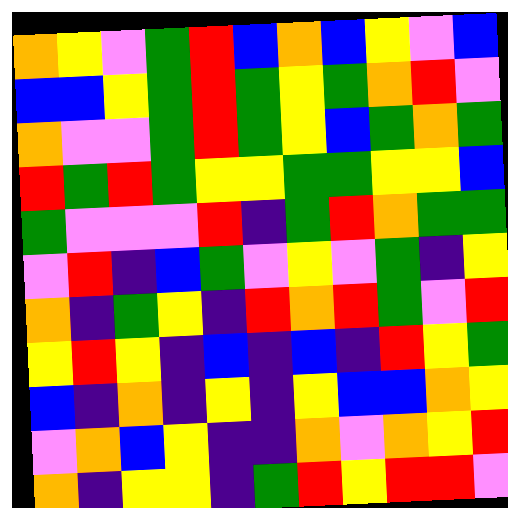[["orange", "yellow", "violet", "green", "red", "blue", "orange", "blue", "yellow", "violet", "blue"], ["blue", "blue", "yellow", "green", "red", "green", "yellow", "green", "orange", "red", "violet"], ["orange", "violet", "violet", "green", "red", "green", "yellow", "blue", "green", "orange", "green"], ["red", "green", "red", "green", "yellow", "yellow", "green", "green", "yellow", "yellow", "blue"], ["green", "violet", "violet", "violet", "red", "indigo", "green", "red", "orange", "green", "green"], ["violet", "red", "indigo", "blue", "green", "violet", "yellow", "violet", "green", "indigo", "yellow"], ["orange", "indigo", "green", "yellow", "indigo", "red", "orange", "red", "green", "violet", "red"], ["yellow", "red", "yellow", "indigo", "blue", "indigo", "blue", "indigo", "red", "yellow", "green"], ["blue", "indigo", "orange", "indigo", "yellow", "indigo", "yellow", "blue", "blue", "orange", "yellow"], ["violet", "orange", "blue", "yellow", "indigo", "indigo", "orange", "violet", "orange", "yellow", "red"], ["orange", "indigo", "yellow", "yellow", "indigo", "green", "red", "yellow", "red", "red", "violet"]]